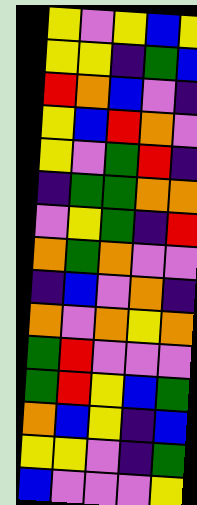[["yellow", "violet", "yellow", "blue", "yellow"], ["yellow", "yellow", "indigo", "green", "blue"], ["red", "orange", "blue", "violet", "indigo"], ["yellow", "blue", "red", "orange", "violet"], ["yellow", "violet", "green", "red", "indigo"], ["indigo", "green", "green", "orange", "orange"], ["violet", "yellow", "green", "indigo", "red"], ["orange", "green", "orange", "violet", "violet"], ["indigo", "blue", "violet", "orange", "indigo"], ["orange", "violet", "orange", "yellow", "orange"], ["green", "red", "violet", "violet", "violet"], ["green", "red", "yellow", "blue", "green"], ["orange", "blue", "yellow", "indigo", "blue"], ["yellow", "yellow", "violet", "indigo", "green"], ["blue", "violet", "violet", "violet", "yellow"]]